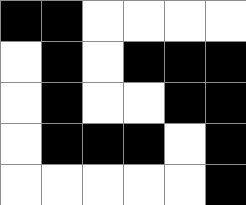[["black", "black", "white", "white", "white", "white"], ["white", "black", "white", "black", "black", "black"], ["white", "black", "white", "white", "black", "black"], ["white", "black", "black", "black", "white", "black"], ["white", "white", "white", "white", "white", "black"]]